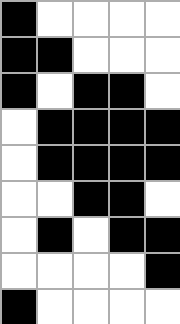[["black", "white", "white", "white", "white"], ["black", "black", "white", "white", "white"], ["black", "white", "black", "black", "white"], ["white", "black", "black", "black", "black"], ["white", "black", "black", "black", "black"], ["white", "white", "black", "black", "white"], ["white", "black", "white", "black", "black"], ["white", "white", "white", "white", "black"], ["black", "white", "white", "white", "white"]]